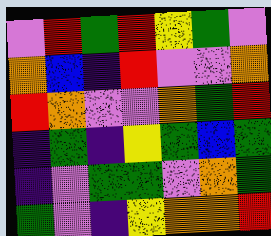[["violet", "red", "green", "red", "yellow", "green", "violet"], ["orange", "blue", "indigo", "red", "violet", "violet", "orange"], ["red", "orange", "violet", "violet", "orange", "green", "red"], ["indigo", "green", "indigo", "yellow", "green", "blue", "green"], ["indigo", "violet", "green", "green", "violet", "orange", "green"], ["green", "violet", "indigo", "yellow", "orange", "orange", "red"]]